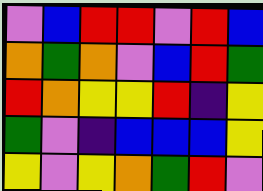[["violet", "blue", "red", "red", "violet", "red", "blue"], ["orange", "green", "orange", "violet", "blue", "red", "green"], ["red", "orange", "yellow", "yellow", "red", "indigo", "yellow"], ["green", "violet", "indigo", "blue", "blue", "blue", "yellow"], ["yellow", "violet", "yellow", "orange", "green", "red", "violet"]]